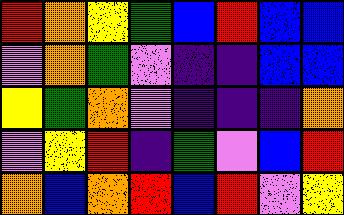[["red", "orange", "yellow", "green", "blue", "red", "blue", "blue"], ["violet", "orange", "green", "violet", "indigo", "indigo", "blue", "blue"], ["yellow", "green", "orange", "violet", "indigo", "indigo", "indigo", "orange"], ["violet", "yellow", "red", "indigo", "green", "violet", "blue", "red"], ["orange", "blue", "orange", "red", "blue", "red", "violet", "yellow"]]